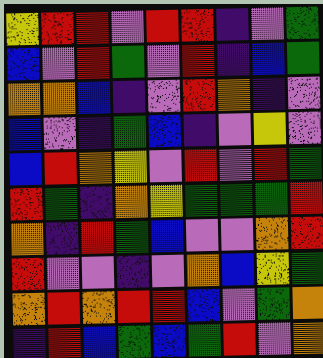[["yellow", "red", "red", "violet", "red", "red", "indigo", "violet", "green"], ["blue", "violet", "red", "green", "violet", "red", "indigo", "blue", "green"], ["orange", "orange", "blue", "indigo", "violet", "red", "orange", "indigo", "violet"], ["blue", "violet", "indigo", "green", "blue", "indigo", "violet", "yellow", "violet"], ["blue", "red", "orange", "yellow", "violet", "red", "violet", "red", "green"], ["red", "green", "indigo", "orange", "yellow", "green", "green", "green", "red"], ["orange", "indigo", "red", "green", "blue", "violet", "violet", "orange", "red"], ["red", "violet", "violet", "indigo", "violet", "orange", "blue", "yellow", "green"], ["orange", "red", "orange", "red", "red", "blue", "violet", "green", "orange"], ["indigo", "red", "blue", "green", "blue", "green", "red", "violet", "orange"]]